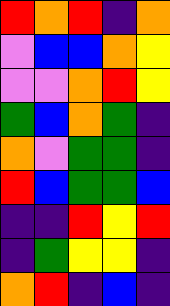[["red", "orange", "red", "indigo", "orange"], ["violet", "blue", "blue", "orange", "yellow"], ["violet", "violet", "orange", "red", "yellow"], ["green", "blue", "orange", "green", "indigo"], ["orange", "violet", "green", "green", "indigo"], ["red", "blue", "green", "green", "blue"], ["indigo", "indigo", "red", "yellow", "red"], ["indigo", "green", "yellow", "yellow", "indigo"], ["orange", "red", "indigo", "blue", "indigo"]]